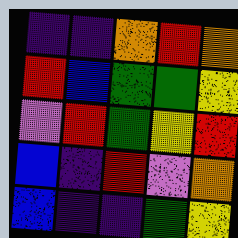[["indigo", "indigo", "orange", "red", "orange"], ["red", "blue", "green", "green", "yellow"], ["violet", "red", "green", "yellow", "red"], ["blue", "indigo", "red", "violet", "orange"], ["blue", "indigo", "indigo", "green", "yellow"]]